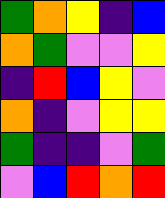[["green", "orange", "yellow", "indigo", "blue"], ["orange", "green", "violet", "violet", "yellow"], ["indigo", "red", "blue", "yellow", "violet"], ["orange", "indigo", "violet", "yellow", "yellow"], ["green", "indigo", "indigo", "violet", "green"], ["violet", "blue", "red", "orange", "red"]]